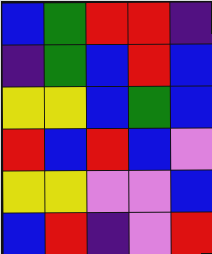[["blue", "green", "red", "red", "indigo"], ["indigo", "green", "blue", "red", "blue"], ["yellow", "yellow", "blue", "green", "blue"], ["red", "blue", "red", "blue", "violet"], ["yellow", "yellow", "violet", "violet", "blue"], ["blue", "red", "indigo", "violet", "red"]]